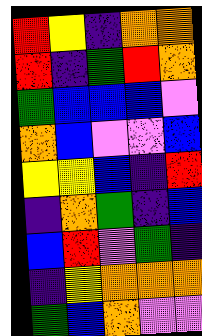[["red", "yellow", "indigo", "orange", "orange"], ["red", "indigo", "green", "red", "orange"], ["green", "blue", "blue", "blue", "violet"], ["orange", "blue", "violet", "violet", "blue"], ["yellow", "yellow", "blue", "indigo", "red"], ["indigo", "orange", "green", "indigo", "blue"], ["blue", "red", "violet", "green", "indigo"], ["indigo", "yellow", "orange", "orange", "orange"], ["green", "blue", "orange", "violet", "violet"]]